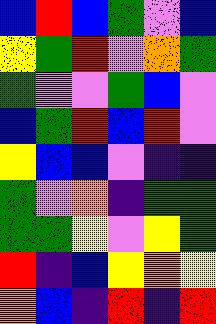[["blue", "red", "blue", "green", "violet", "blue"], ["yellow", "green", "red", "violet", "orange", "green"], ["green", "violet", "violet", "green", "blue", "violet"], ["blue", "green", "red", "blue", "red", "violet"], ["yellow", "blue", "blue", "violet", "indigo", "indigo"], ["green", "violet", "orange", "indigo", "green", "green"], ["green", "green", "yellow", "violet", "yellow", "green"], ["red", "indigo", "blue", "yellow", "orange", "yellow"], ["orange", "blue", "indigo", "red", "indigo", "red"]]